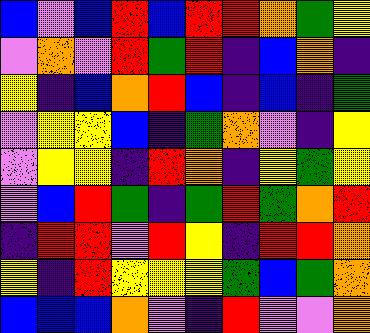[["blue", "violet", "blue", "red", "blue", "red", "red", "orange", "green", "yellow"], ["violet", "orange", "violet", "red", "green", "red", "indigo", "blue", "orange", "indigo"], ["yellow", "indigo", "blue", "orange", "red", "blue", "indigo", "blue", "indigo", "green"], ["violet", "yellow", "yellow", "blue", "indigo", "green", "orange", "violet", "indigo", "yellow"], ["violet", "yellow", "yellow", "indigo", "red", "orange", "indigo", "yellow", "green", "yellow"], ["violet", "blue", "red", "green", "indigo", "green", "red", "green", "orange", "red"], ["indigo", "red", "red", "violet", "red", "yellow", "indigo", "red", "red", "orange"], ["yellow", "indigo", "red", "yellow", "yellow", "yellow", "green", "blue", "green", "orange"], ["blue", "blue", "blue", "orange", "violet", "indigo", "red", "violet", "violet", "orange"]]